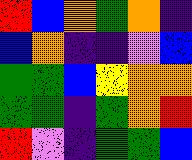[["red", "blue", "orange", "green", "orange", "indigo"], ["blue", "orange", "indigo", "indigo", "violet", "blue"], ["green", "green", "blue", "yellow", "orange", "orange"], ["green", "green", "indigo", "green", "orange", "red"], ["red", "violet", "indigo", "green", "green", "blue"]]